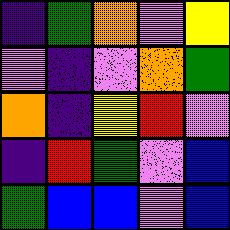[["indigo", "green", "orange", "violet", "yellow"], ["violet", "indigo", "violet", "orange", "green"], ["orange", "indigo", "yellow", "red", "violet"], ["indigo", "red", "green", "violet", "blue"], ["green", "blue", "blue", "violet", "blue"]]